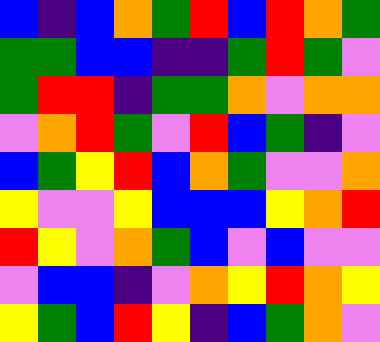[["blue", "indigo", "blue", "orange", "green", "red", "blue", "red", "orange", "green"], ["green", "green", "blue", "blue", "indigo", "indigo", "green", "red", "green", "violet"], ["green", "red", "red", "indigo", "green", "green", "orange", "violet", "orange", "orange"], ["violet", "orange", "red", "green", "violet", "red", "blue", "green", "indigo", "violet"], ["blue", "green", "yellow", "red", "blue", "orange", "green", "violet", "violet", "orange"], ["yellow", "violet", "violet", "yellow", "blue", "blue", "blue", "yellow", "orange", "red"], ["red", "yellow", "violet", "orange", "green", "blue", "violet", "blue", "violet", "violet"], ["violet", "blue", "blue", "indigo", "violet", "orange", "yellow", "red", "orange", "yellow"], ["yellow", "green", "blue", "red", "yellow", "indigo", "blue", "green", "orange", "violet"]]